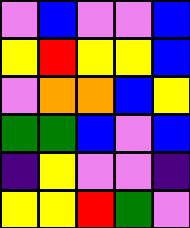[["violet", "blue", "violet", "violet", "blue"], ["yellow", "red", "yellow", "yellow", "blue"], ["violet", "orange", "orange", "blue", "yellow"], ["green", "green", "blue", "violet", "blue"], ["indigo", "yellow", "violet", "violet", "indigo"], ["yellow", "yellow", "red", "green", "violet"]]